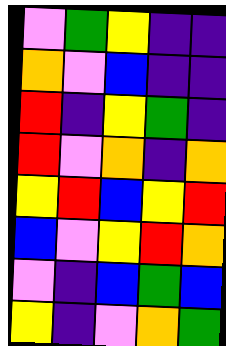[["violet", "green", "yellow", "indigo", "indigo"], ["orange", "violet", "blue", "indigo", "indigo"], ["red", "indigo", "yellow", "green", "indigo"], ["red", "violet", "orange", "indigo", "orange"], ["yellow", "red", "blue", "yellow", "red"], ["blue", "violet", "yellow", "red", "orange"], ["violet", "indigo", "blue", "green", "blue"], ["yellow", "indigo", "violet", "orange", "green"]]